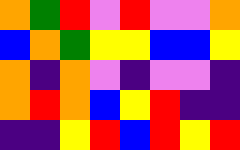[["orange", "green", "red", "violet", "red", "violet", "violet", "orange"], ["blue", "orange", "green", "yellow", "yellow", "blue", "blue", "yellow"], ["orange", "indigo", "orange", "violet", "indigo", "violet", "violet", "indigo"], ["orange", "red", "orange", "blue", "yellow", "red", "indigo", "indigo"], ["indigo", "indigo", "yellow", "red", "blue", "red", "yellow", "red"]]